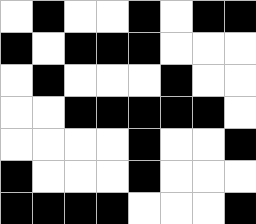[["white", "black", "white", "white", "black", "white", "black", "black"], ["black", "white", "black", "black", "black", "white", "white", "white"], ["white", "black", "white", "white", "white", "black", "white", "white"], ["white", "white", "black", "black", "black", "black", "black", "white"], ["white", "white", "white", "white", "black", "white", "white", "black"], ["black", "white", "white", "white", "black", "white", "white", "white"], ["black", "black", "black", "black", "white", "white", "white", "black"]]